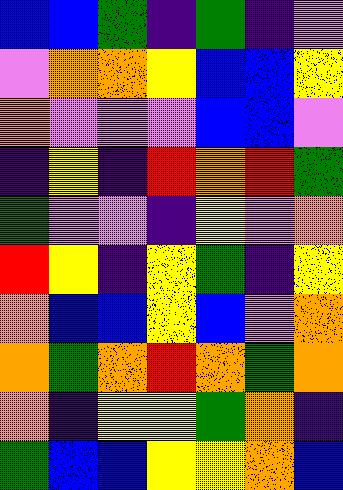[["blue", "blue", "green", "indigo", "green", "indigo", "violet"], ["violet", "orange", "orange", "yellow", "blue", "blue", "yellow"], ["orange", "violet", "violet", "violet", "blue", "blue", "violet"], ["indigo", "yellow", "indigo", "red", "orange", "red", "green"], ["green", "violet", "violet", "indigo", "yellow", "violet", "orange"], ["red", "yellow", "indigo", "yellow", "green", "indigo", "yellow"], ["orange", "blue", "blue", "yellow", "blue", "violet", "orange"], ["orange", "green", "orange", "red", "orange", "green", "orange"], ["orange", "indigo", "yellow", "yellow", "green", "orange", "indigo"], ["green", "blue", "blue", "yellow", "yellow", "orange", "blue"]]